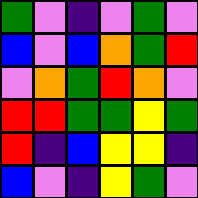[["green", "violet", "indigo", "violet", "green", "violet"], ["blue", "violet", "blue", "orange", "green", "red"], ["violet", "orange", "green", "red", "orange", "violet"], ["red", "red", "green", "green", "yellow", "green"], ["red", "indigo", "blue", "yellow", "yellow", "indigo"], ["blue", "violet", "indigo", "yellow", "green", "violet"]]